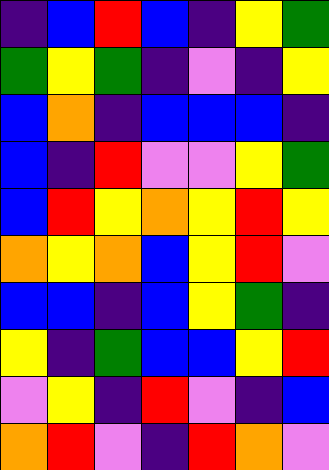[["indigo", "blue", "red", "blue", "indigo", "yellow", "green"], ["green", "yellow", "green", "indigo", "violet", "indigo", "yellow"], ["blue", "orange", "indigo", "blue", "blue", "blue", "indigo"], ["blue", "indigo", "red", "violet", "violet", "yellow", "green"], ["blue", "red", "yellow", "orange", "yellow", "red", "yellow"], ["orange", "yellow", "orange", "blue", "yellow", "red", "violet"], ["blue", "blue", "indigo", "blue", "yellow", "green", "indigo"], ["yellow", "indigo", "green", "blue", "blue", "yellow", "red"], ["violet", "yellow", "indigo", "red", "violet", "indigo", "blue"], ["orange", "red", "violet", "indigo", "red", "orange", "violet"]]